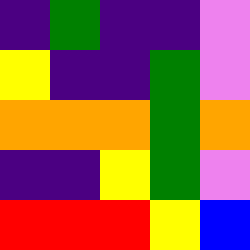[["indigo", "green", "indigo", "indigo", "violet"], ["yellow", "indigo", "indigo", "green", "violet"], ["orange", "orange", "orange", "green", "orange"], ["indigo", "indigo", "yellow", "green", "violet"], ["red", "red", "red", "yellow", "blue"]]